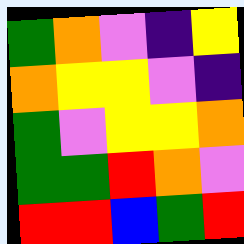[["green", "orange", "violet", "indigo", "yellow"], ["orange", "yellow", "yellow", "violet", "indigo"], ["green", "violet", "yellow", "yellow", "orange"], ["green", "green", "red", "orange", "violet"], ["red", "red", "blue", "green", "red"]]